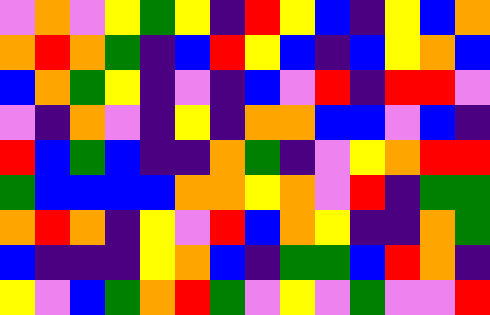[["violet", "orange", "violet", "yellow", "green", "yellow", "indigo", "red", "yellow", "blue", "indigo", "yellow", "blue", "orange"], ["orange", "red", "orange", "green", "indigo", "blue", "red", "yellow", "blue", "indigo", "blue", "yellow", "orange", "blue"], ["blue", "orange", "green", "yellow", "indigo", "violet", "indigo", "blue", "violet", "red", "indigo", "red", "red", "violet"], ["violet", "indigo", "orange", "violet", "indigo", "yellow", "indigo", "orange", "orange", "blue", "blue", "violet", "blue", "indigo"], ["red", "blue", "green", "blue", "indigo", "indigo", "orange", "green", "indigo", "violet", "yellow", "orange", "red", "red"], ["green", "blue", "blue", "blue", "blue", "orange", "orange", "yellow", "orange", "violet", "red", "indigo", "green", "green"], ["orange", "red", "orange", "indigo", "yellow", "violet", "red", "blue", "orange", "yellow", "indigo", "indigo", "orange", "green"], ["blue", "indigo", "indigo", "indigo", "yellow", "orange", "blue", "indigo", "green", "green", "blue", "red", "orange", "indigo"], ["yellow", "violet", "blue", "green", "orange", "red", "green", "violet", "yellow", "violet", "green", "violet", "violet", "red"]]